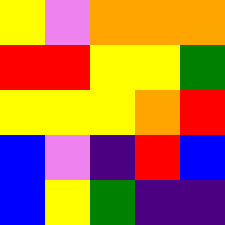[["yellow", "violet", "orange", "orange", "orange"], ["red", "red", "yellow", "yellow", "green"], ["yellow", "yellow", "yellow", "orange", "red"], ["blue", "violet", "indigo", "red", "blue"], ["blue", "yellow", "green", "indigo", "indigo"]]